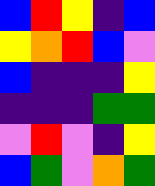[["blue", "red", "yellow", "indigo", "blue"], ["yellow", "orange", "red", "blue", "violet"], ["blue", "indigo", "indigo", "indigo", "yellow"], ["indigo", "indigo", "indigo", "green", "green"], ["violet", "red", "violet", "indigo", "yellow"], ["blue", "green", "violet", "orange", "green"]]